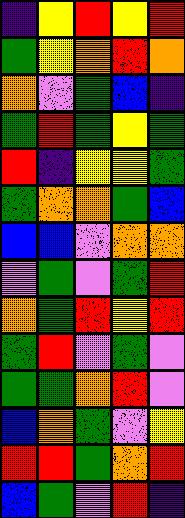[["indigo", "yellow", "red", "yellow", "red"], ["green", "yellow", "orange", "red", "orange"], ["orange", "violet", "green", "blue", "indigo"], ["green", "red", "green", "yellow", "green"], ["red", "indigo", "yellow", "yellow", "green"], ["green", "orange", "orange", "green", "blue"], ["blue", "blue", "violet", "orange", "orange"], ["violet", "green", "violet", "green", "red"], ["orange", "green", "red", "yellow", "red"], ["green", "red", "violet", "green", "violet"], ["green", "green", "orange", "red", "violet"], ["blue", "orange", "green", "violet", "yellow"], ["red", "red", "green", "orange", "red"], ["blue", "green", "violet", "red", "indigo"]]